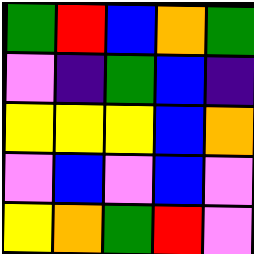[["green", "red", "blue", "orange", "green"], ["violet", "indigo", "green", "blue", "indigo"], ["yellow", "yellow", "yellow", "blue", "orange"], ["violet", "blue", "violet", "blue", "violet"], ["yellow", "orange", "green", "red", "violet"]]